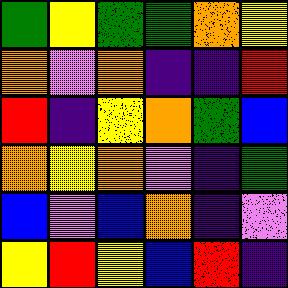[["green", "yellow", "green", "green", "orange", "yellow"], ["orange", "violet", "orange", "indigo", "indigo", "red"], ["red", "indigo", "yellow", "orange", "green", "blue"], ["orange", "yellow", "orange", "violet", "indigo", "green"], ["blue", "violet", "blue", "orange", "indigo", "violet"], ["yellow", "red", "yellow", "blue", "red", "indigo"]]